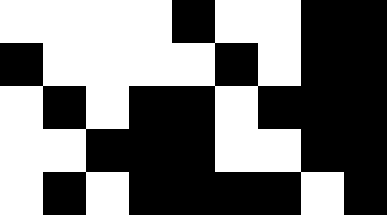[["white", "white", "white", "white", "black", "white", "white", "black", "black"], ["black", "white", "white", "white", "white", "black", "white", "black", "black"], ["white", "black", "white", "black", "black", "white", "black", "black", "black"], ["white", "white", "black", "black", "black", "white", "white", "black", "black"], ["white", "black", "white", "black", "black", "black", "black", "white", "black"]]